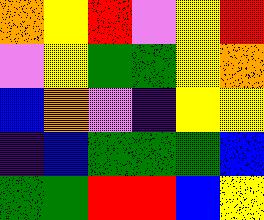[["orange", "yellow", "red", "violet", "yellow", "red"], ["violet", "yellow", "green", "green", "yellow", "orange"], ["blue", "orange", "violet", "indigo", "yellow", "yellow"], ["indigo", "blue", "green", "green", "green", "blue"], ["green", "green", "red", "red", "blue", "yellow"]]